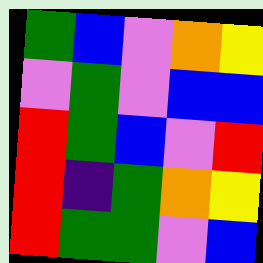[["green", "blue", "violet", "orange", "yellow"], ["violet", "green", "violet", "blue", "blue"], ["red", "green", "blue", "violet", "red"], ["red", "indigo", "green", "orange", "yellow"], ["red", "green", "green", "violet", "blue"]]